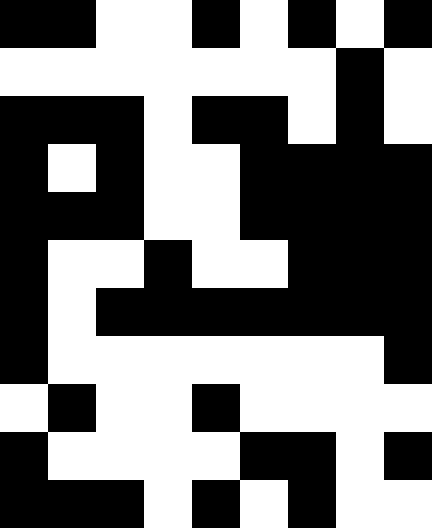[["black", "black", "white", "white", "black", "white", "black", "white", "black"], ["white", "white", "white", "white", "white", "white", "white", "black", "white"], ["black", "black", "black", "white", "black", "black", "white", "black", "white"], ["black", "white", "black", "white", "white", "black", "black", "black", "black"], ["black", "black", "black", "white", "white", "black", "black", "black", "black"], ["black", "white", "white", "black", "white", "white", "black", "black", "black"], ["black", "white", "black", "black", "black", "black", "black", "black", "black"], ["black", "white", "white", "white", "white", "white", "white", "white", "black"], ["white", "black", "white", "white", "black", "white", "white", "white", "white"], ["black", "white", "white", "white", "white", "black", "black", "white", "black"], ["black", "black", "black", "white", "black", "white", "black", "white", "white"]]